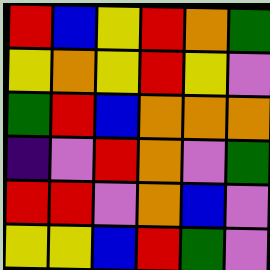[["red", "blue", "yellow", "red", "orange", "green"], ["yellow", "orange", "yellow", "red", "yellow", "violet"], ["green", "red", "blue", "orange", "orange", "orange"], ["indigo", "violet", "red", "orange", "violet", "green"], ["red", "red", "violet", "orange", "blue", "violet"], ["yellow", "yellow", "blue", "red", "green", "violet"]]